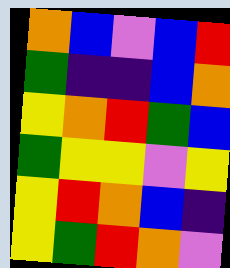[["orange", "blue", "violet", "blue", "red"], ["green", "indigo", "indigo", "blue", "orange"], ["yellow", "orange", "red", "green", "blue"], ["green", "yellow", "yellow", "violet", "yellow"], ["yellow", "red", "orange", "blue", "indigo"], ["yellow", "green", "red", "orange", "violet"]]